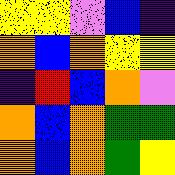[["yellow", "yellow", "violet", "blue", "indigo"], ["orange", "blue", "orange", "yellow", "yellow"], ["indigo", "red", "blue", "orange", "violet"], ["orange", "blue", "orange", "green", "green"], ["orange", "blue", "orange", "green", "yellow"]]